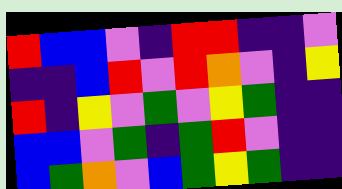[["red", "blue", "blue", "violet", "indigo", "red", "red", "indigo", "indigo", "violet"], ["indigo", "indigo", "blue", "red", "violet", "red", "orange", "violet", "indigo", "yellow"], ["red", "indigo", "yellow", "violet", "green", "violet", "yellow", "green", "indigo", "indigo"], ["blue", "blue", "violet", "green", "indigo", "green", "red", "violet", "indigo", "indigo"], ["blue", "green", "orange", "violet", "blue", "green", "yellow", "green", "indigo", "indigo"]]